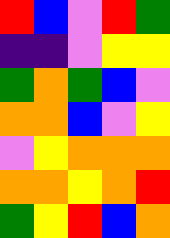[["red", "blue", "violet", "red", "green"], ["indigo", "indigo", "violet", "yellow", "yellow"], ["green", "orange", "green", "blue", "violet"], ["orange", "orange", "blue", "violet", "yellow"], ["violet", "yellow", "orange", "orange", "orange"], ["orange", "orange", "yellow", "orange", "red"], ["green", "yellow", "red", "blue", "orange"]]